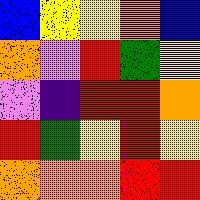[["blue", "yellow", "yellow", "orange", "blue"], ["orange", "violet", "red", "green", "yellow"], ["violet", "indigo", "red", "red", "orange"], ["red", "green", "yellow", "red", "yellow"], ["orange", "orange", "orange", "red", "red"]]